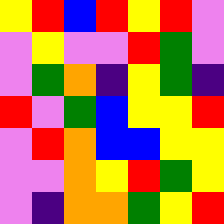[["yellow", "red", "blue", "red", "yellow", "red", "violet"], ["violet", "yellow", "violet", "violet", "red", "green", "violet"], ["violet", "green", "orange", "indigo", "yellow", "green", "indigo"], ["red", "violet", "green", "blue", "yellow", "yellow", "red"], ["violet", "red", "orange", "blue", "blue", "yellow", "yellow"], ["violet", "violet", "orange", "yellow", "red", "green", "yellow"], ["violet", "indigo", "orange", "orange", "green", "yellow", "red"]]